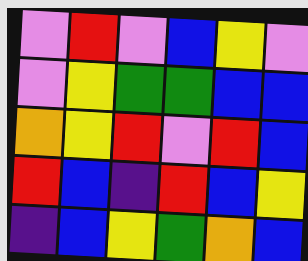[["violet", "red", "violet", "blue", "yellow", "violet"], ["violet", "yellow", "green", "green", "blue", "blue"], ["orange", "yellow", "red", "violet", "red", "blue"], ["red", "blue", "indigo", "red", "blue", "yellow"], ["indigo", "blue", "yellow", "green", "orange", "blue"]]